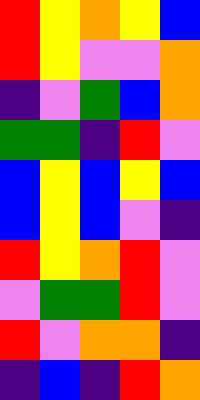[["red", "yellow", "orange", "yellow", "blue"], ["red", "yellow", "violet", "violet", "orange"], ["indigo", "violet", "green", "blue", "orange"], ["green", "green", "indigo", "red", "violet"], ["blue", "yellow", "blue", "yellow", "blue"], ["blue", "yellow", "blue", "violet", "indigo"], ["red", "yellow", "orange", "red", "violet"], ["violet", "green", "green", "red", "violet"], ["red", "violet", "orange", "orange", "indigo"], ["indigo", "blue", "indigo", "red", "orange"]]